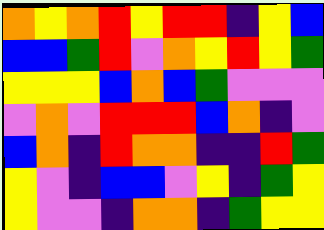[["orange", "yellow", "orange", "red", "yellow", "red", "red", "indigo", "yellow", "blue"], ["blue", "blue", "green", "red", "violet", "orange", "yellow", "red", "yellow", "green"], ["yellow", "yellow", "yellow", "blue", "orange", "blue", "green", "violet", "violet", "violet"], ["violet", "orange", "violet", "red", "red", "red", "blue", "orange", "indigo", "violet"], ["blue", "orange", "indigo", "red", "orange", "orange", "indigo", "indigo", "red", "green"], ["yellow", "violet", "indigo", "blue", "blue", "violet", "yellow", "indigo", "green", "yellow"], ["yellow", "violet", "violet", "indigo", "orange", "orange", "indigo", "green", "yellow", "yellow"]]